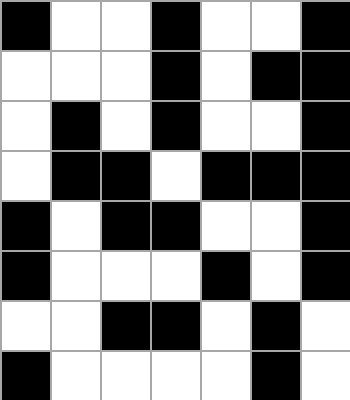[["black", "white", "white", "black", "white", "white", "black"], ["white", "white", "white", "black", "white", "black", "black"], ["white", "black", "white", "black", "white", "white", "black"], ["white", "black", "black", "white", "black", "black", "black"], ["black", "white", "black", "black", "white", "white", "black"], ["black", "white", "white", "white", "black", "white", "black"], ["white", "white", "black", "black", "white", "black", "white"], ["black", "white", "white", "white", "white", "black", "white"]]